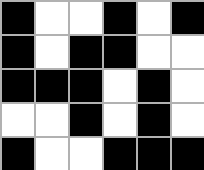[["black", "white", "white", "black", "white", "black"], ["black", "white", "black", "black", "white", "white"], ["black", "black", "black", "white", "black", "white"], ["white", "white", "black", "white", "black", "white"], ["black", "white", "white", "black", "black", "black"]]